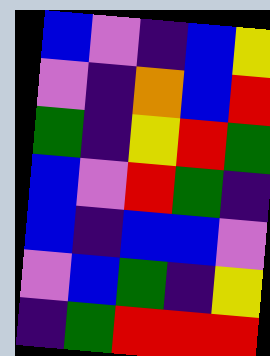[["blue", "violet", "indigo", "blue", "yellow"], ["violet", "indigo", "orange", "blue", "red"], ["green", "indigo", "yellow", "red", "green"], ["blue", "violet", "red", "green", "indigo"], ["blue", "indigo", "blue", "blue", "violet"], ["violet", "blue", "green", "indigo", "yellow"], ["indigo", "green", "red", "red", "red"]]